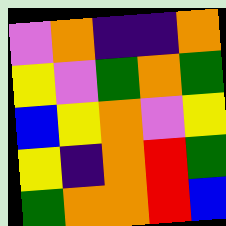[["violet", "orange", "indigo", "indigo", "orange"], ["yellow", "violet", "green", "orange", "green"], ["blue", "yellow", "orange", "violet", "yellow"], ["yellow", "indigo", "orange", "red", "green"], ["green", "orange", "orange", "red", "blue"]]